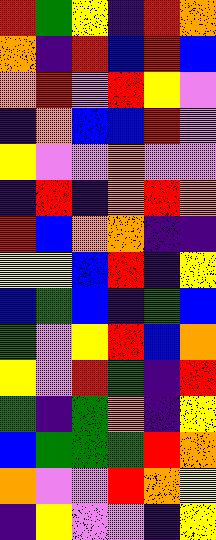[["red", "green", "yellow", "indigo", "red", "orange"], ["orange", "indigo", "red", "blue", "red", "blue"], ["orange", "red", "violet", "red", "yellow", "violet"], ["indigo", "orange", "blue", "blue", "red", "violet"], ["yellow", "violet", "violet", "orange", "violet", "violet"], ["indigo", "red", "indigo", "orange", "red", "orange"], ["red", "blue", "orange", "orange", "indigo", "indigo"], ["yellow", "yellow", "blue", "red", "indigo", "yellow"], ["blue", "green", "blue", "indigo", "green", "blue"], ["green", "violet", "yellow", "red", "blue", "orange"], ["yellow", "violet", "red", "green", "indigo", "red"], ["green", "indigo", "green", "orange", "indigo", "yellow"], ["blue", "green", "green", "green", "red", "orange"], ["orange", "violet", "violet", "red", "orange", "yellow"], ["indigo", "yellow", "violet", "violet", "indigo", "yellow"]]